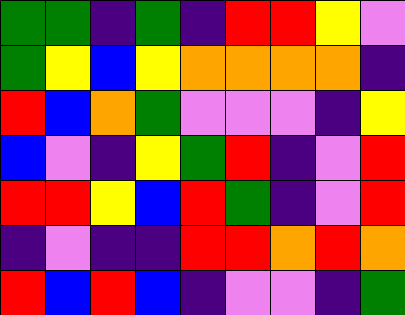[["green", "green", "indigo", "green", "indigo", "red", "red", "yellow", "violet"], ["green", "yellow", "blue", "yellow", "orange", "orange", "orange", "orange", "indigo"], ["red", "blue", "orange", "green", "violet", "violet", "violet", "indigo", "yellow"], ["blue", "violet", "indigo", "yellow", "green", "red", "indigo", "violet", "red"], ["red", "red", "yellow", "blue", "red", "green", "indigo", "violet", "red"], ["indigo", "violet", "indigo", "indigo", "red", "red", "orange", "red", "orange"], ["red", "blue", "red", "blue", "indigo", "violet", "violet", "indigo", "green"]]